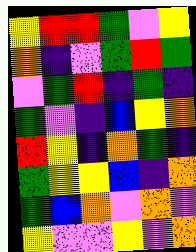[["yellow", "red", "red", "green", "violet", "yellow"], ["orange", "indigo", "violet", "green", "red", "green"], ["violet", "green", "red", "indigo", "green", "indigo"], ["green", "violet", "indigo", "blue", "yellow", "orange"], ["red", "yellow", "indigo", "orange", "green", "indigo"], ["green", "yellow", "yellow", "blue", "indigo", "orange"], ["green", "blue", "orange", "violet", "orange", "violet"], ["yellow", "violet", "violet", "yellow", "violet", "orange"]]